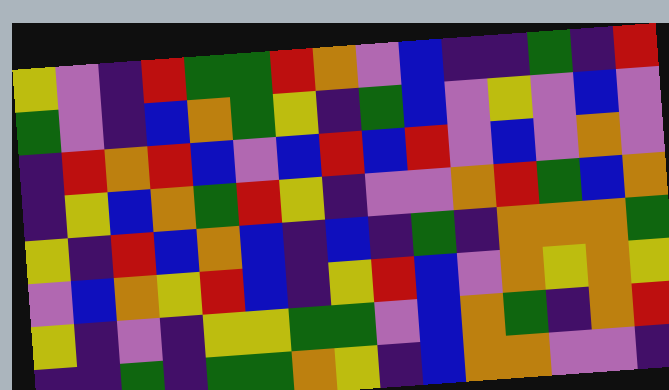[["yellow", "violet", "indigo", "red", "green", "green", "red", "orange", "violet", "blue", "indigo", "indigo", "green", "indigo", "red"], ["green", "violet", "indigo", "blue", "orange", "green", "yellow", "indigo", "green", "blue", "violet", "yellow", "violet", "blue", "violet"], ["indigo", "red", "orange", "red", "blue", "violet", "blue", "red", "blue", "red", "violet", "blue", "violet", "orange", "violet"], ["indigo", "yellow", "blue", "orange", "green", "red", "yellow", "indigo", "violet", "violet", "orange", "red", "green", "blue", "orange"], ["yellow", "indigo", "red", "blue", "orange", "blue", "indigo", "blue", "indigo", "green", "indigo", "orange", "orange", "orange", "green"], ["violet", "blue", "orange", "yellow", "red", "blue", "indigo", "yellow", "red", "blue", "violet", "orange", "yellow", "orange", "yellow"], ["yellow", "indigo", "violet", "indigo", "yellow", "yellow", "green", "green", "violet", "blue", "orange", "green", "indigo", "orange", "red"], ["indigo", "indigo", "green", "indigo", "green", "green", "orange", "yellow", "indigo", "blue", "orange", "orange", "violet", "violet", "indigo"]]